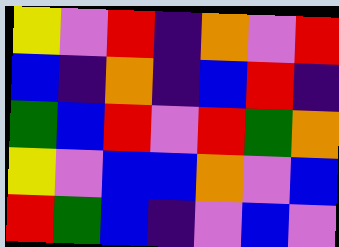[["yellow", "violet", "red", "indigo", "orange", "violet", "red"], ["blue", "indigo", "orange", "indigo", "blue", "red", "indigo"], ["green", "blue", "red", "violet", "red", "green", "orange"], ["yellow", "violet", "blue", "blue", "orange", "violet", "blue"], ["red", "green", "blue", "indigo", "violet", "blue", "violet"]]